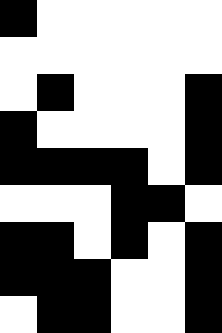[["black", "white", "white", "white", "white", "white"], ["white", "white", "white", "white", "white", "white"], ["white", "black", "white", "white", "white", "black"], ["black", "white", "white", "white", "white", "black"], ["black", "black", "black", "black", "white", "black"], ["white", "white", "white", "black", "black", "white"], ["black", "black", "white", "black", "white", "black"], ["black", "black", "black", "white", "white", "black"], ["white", "black", "black", "white", "white", "black"]]